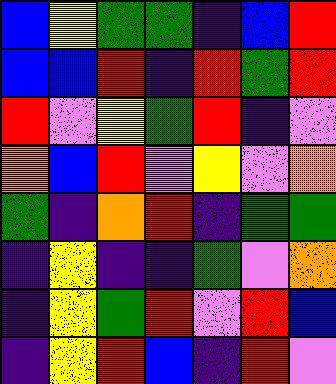[["blue", "yellow", "green", "green", "indigo", "blue", "red"], ["blue", "blue", "red", "indigo", "red", "green", "red"], ["red", "violet", "yellow", "green", "red", "indigo", "violet"], ["orange", "blue", "red", "violet", "yellow", "violet", "orange"], ["green", "indigo", "orange", "red", "indigo", "green", "green"], ["indigo", "yellow", "indigo", "indigo", "green", "violet", "orange"], ["indigo", "yellow", "green", "red", "violet", "red", "blue"], ["indigo", "yellow", "red", "blue", "indigo", "red", "violet"]]